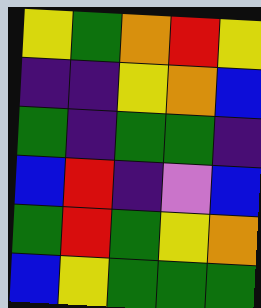[["yellow", "green", "orange", "red", "yellow"], ["indigo", "indigo", "yellow", "orange", "blue"], ["green", "indigo", "green", "green", "indigo"], ["blue", "red", "indigo", "violet", "blue"], ["green", "red", "green", "yellow", "orange"], ["blue", "yellow", "green", "green", "green"]]